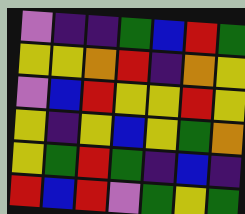[["violet", "indigo", "indigo", "green", "blue", "red", "green"], ["yellow", "yellow", "orange", "red", "indigo", "orange", "yellow"], ["violet", "blue", "red", "yellow", "yellow", "red", "yellow"], ["yellow", "indigo", "yellow", "blue", "yellow", "green", "orange"], ["yellow", "green", "red", "green", "indigo", "blue", "indigo"], ["red", "blue", "red", "violet", "green", "yellow", "green"]]